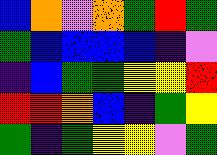[["blue", "orange", "violet", "orange", "green", "red", "green"], ["green", "blue", "blue", "blue", "blue", "indigo", "violet"], ["indigo", "blue", "green", "green", "yellow", "yellow", "red"], ["red", "red", "orange", "blue", "indigo", "green", "yellow"], ["green", "indigo", "green", "yellow", "yellow", "violet", "green"]]